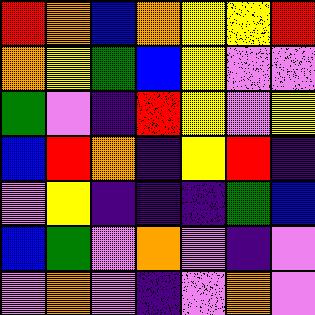[["red", "orange", "blue", "orange", "yellow", "yellow", "red"], ["orange", "yellow", "green", "blue", "yellow", "violet", "violet"], ["green", "violet", "indigo", "red", "yellow", "violet", "yellow"], ["blue", "red", "orange", "indigo", "yellow", "red", "indigo"], ["violet", "yellow", "indigo", "indigo", "indigo", "green", "blue"], ["blue", "green", "violet", "orange", "violet", "indigo", "violet"], ["violet", "orange", "violet", "indigo", "violet", "orange", "violet"]]